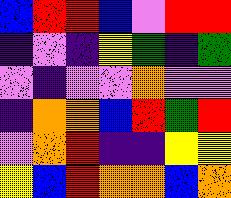[["blue", "red", "red", "blue", "violet", "red", "red"], ["indigo", "violet", "indigo", "yellow", "green", "indigo", "green"], ["violet", "indigo", "violet", "violet", "orange", "violet", "violet"], ["indigo", "orange", "orange", "blue", "red", "green", "red"], ["violet", "orange", "red", "indigo", "indigo", "yellow", "yellow"], ["yellow", "blue", "red", "orange", "orange", "blue", "orange"]]